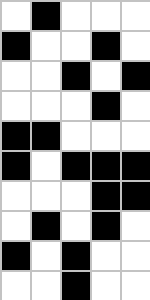[["white", "black", "white", "white", "white"], ["black", "white", "white", "black", "white"], ["white", "white", "black", "white", "black"], ["white", "white", "white", "black", "white"], ["black", "black", "white", "white", "white"], ["black", "white", "black", "black", "black"], ["white", "white", "white", "black", "black"], ["white", "black", "white", "black", "white"], ["black", "white", "black", "white", "white"], ["white", "white", "black", "white", "white"]]